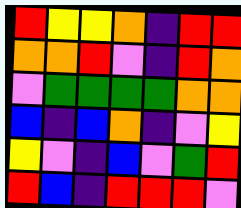[["red", "yellow", "yellow", "orange", "indigo", "red", "red"], ["orange", "orange", "red", "violet", "indigo", "red", "orange"], ["violet", "green", "green", "green", "green", "orange", "orange"], ["blue", "indigo", "blue", "orange", "indigo", "violet", "yellow"], ["yellow", "violet", "indigo", "blue", "violet", "green", "red"], ["red", "blue", "indigo", "red", "red", "red", "violet"]]